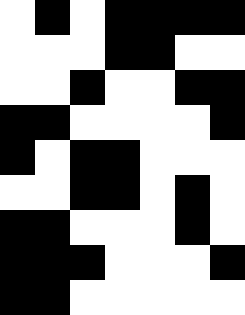[["white", "black", "white", "black", "black", "black", "black"], ["white", "white", "white", "black", "black", "white", "white"], ["white", "white", "black", "white", "white", "black", "black"], ["black", "black", "white", "white", "white", "white", "black"], ["black", "white", "black", "black", "white", "white", "white"], ["white", "white", "black", "black", "white", "black", "white"], ["black", "black", "white", "white", "white", "black", "white"], ["black", "black", "black", "white", "white", "white", "black"], ["black", "black", "white", "white", "white", "white", "white"]]